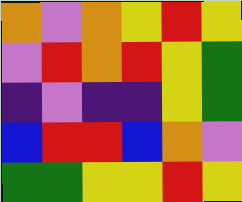[["orange", "violet", "orange", "yellow", "red", "yellow"], ["violet", "red", "orange", "red", "yellow", "green"], ["indigo", "violet", "indigo", "indigo", "yellow", "green"], ["blue", "red", "red", "blue", "orange", "violet"], ["green", "green", "yellow", "yellow", "red", "yellow"]]